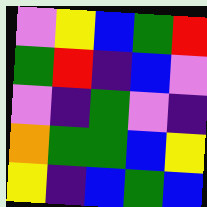[["violet", "yellow", "blue", "green", "red"], ["green", "red", "indigo", "blue", "violet"], ["violet", "indigo", "green", "violet", "indigo"], ["orange", "green", "green", "blue", "yellow"], ["yellow", "indigo", "blue", "green", "blue"]]